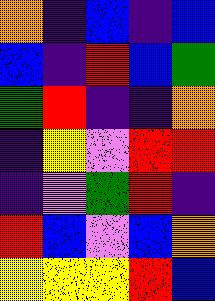[["orange", "indigo", "blue", "indigo", "blue"], ["blue", "indigo", "red", "blue", "green"], ["green", "red", "indigo", "indigo", "orange"], ["indigo", "yellow", "violet", "red", "red"], ["indigo", "violet", "green", "red", "indigo"], ["red", "blue", "violet", "blue", "orange"], ["yellow", "yellow", "yellow", "red", "blue"]]